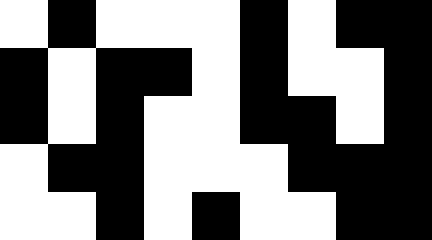[["white", "black", "white", "white", "white", "black", "white", "black", "black"], ["black", "white", "black", "black", "white", "black", "white", "white", "black"], ["black", "white", "black", "white", "white", "black", "black", "white", "black"], ["white", "black", "black", "white", "white", "white", "black", "black", "black"], ["white", "white", "black", "white", "black", "white", "white", "black", "black"]]